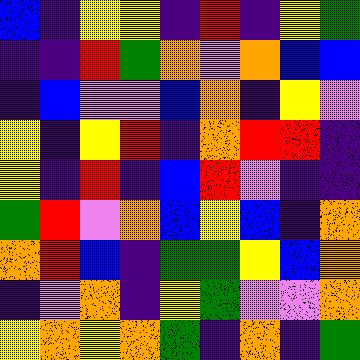[["blue", "indigo", "yellow", "yellow", "indigo", "red", "indigo", "yellow", "green"], ["indigo", "indigo", "red", "green", "orange", "violet", "orange", "blue", "blue"], ["indigo", "blue", "violet", "violet", "blue", "orange", "indigo", "yellow", "violet"], ["yellow", "indigo", "yellow", "red", "indigo", "orange", "red", "red", "indigo"], ["yellow", "indigo", "red", "indigo", "blue", "red", "violet", "indigo", "indigo"], ["green", "red", "violet", "orange", "blue", "yellow", "blue", "indigo", "orange"], ["orange", "red", "blue", "indigo", "green", "green", "yellow", "blue", "orange"], ["indigo", "violet", "orange", "indigo", "yellow", "green", "violet", "violet", "orange"], ["yellow", "orange", "yellow", "orange", "green", "indigo", "orange", "indigo", "green"]]